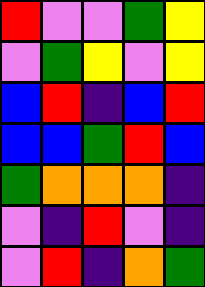[["red", "violet", "violet", "green", "yellow"], ["violet", "green", "yellow", "violet", "yellow"], ["blue", "red", "indigo", "blue", "red"], ["blue", "blue", "green", "red", "blue"], ["green", "orange", "orange", "orange", "indigo"], ["violet", "indigo", "red", "violet", "indigo"], ["violet", "red", "indigo", "orange", "green"]]